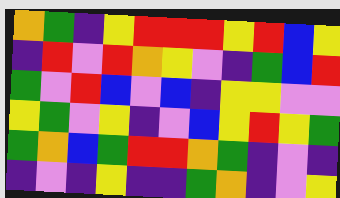[["orange", "green", "indigo", "yellow", "red", "red", "red", "yellow", "red", "blue", "yellow"], ["indigo", "red", "violet", "red", "orange", "yellow", "violet", "indigo", "green", "blue", "red"], ["green", "violet", "red", "blue", "violet", "blue", "indigo", "yellow", "yellow", "violet", "violet"], ["yellow", "green", "violet", "yellow", "indigo", "violet", "blue", "yellow", "red", "yellow", "green"], ["green", "orange", "blue", "green", "red", "red", "orange", "green", "indigo", "violet", "indigo"], ["indigo", "violet", "indigo", "yellow", "indigo", "indigo", "green", "orange", "indigo", "violet", "yellow"]]